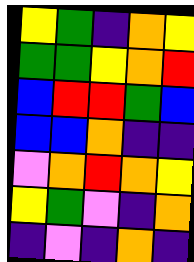[["yellow", "green", "indigo", "orange", "yellow"], ["green", "green", "yellow", "orange", "red"], ["blue", "red", "red", "green", "blue"], ["blue", "blue", "orange", "indigo", "indigo"], ["violet", "orange", "red", "orange", "yellow"], ["yellow", "green", "violet", "indigo", "orange"], ["indigo", "violet", "indigo", "orange", "indigo"]]